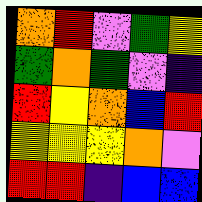[["orange", "red", "violet", "green", "yellow"], ["green", "orange", "green", "violet", "indigo"], ["red", "yellow", "orange", "blue", "red"], ["yellow", "yellow", "yellow", "orange", "violet"], ["red", "red", "indigo", "blue", "blue"]]